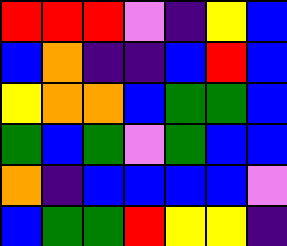[["red", "red", "red", "violet", "indigo", "yellow", "blue"], ["blue", "orange", "indigo", "indigo", "blue", "red", "blue"], ["yellow", "orange", "orange", "blue", "green", "green", "blue"], ["green", "blue", "green", "violet", "green", "blue", "blue"], ["orange", "indigo", "blue", "blue", "blue", "blue", "violet"], ["blue", "green", "green", "red", "yellow", "yellow", "indigo"]]